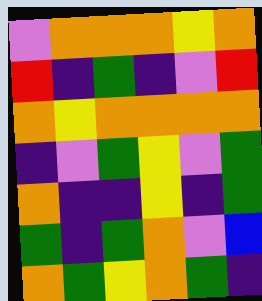[["violet", "orange", "orange", "orange", "yellow", "orange"], ["red", "indigo", "green", "indigo", "violet", "red"], ["orange", "yellow", "orange", "orange", "orange", "orange"], ["indigo", "violet", "green", "yellow", "violet", "green"], ["orange", "indigo", "indigo", "yellow", "indigo", "green"], ["green", "indigo", "green", "orange", "violet", "blue"], ["orange", "green", "yellow", "orange", "green", "indigo"]]